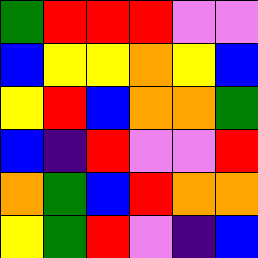[["green", "red", "red", "red", "violet", "violet"], ["blue", "yellow", "yellow", "orange", "yellow", "blue"], ["yellow", "red", "blue", "orange", "orange", "green"], ["blue", "indigo", "red", "violet", "violet", "red"], ["orange", "green", "blue", "red", "orange", "orange"], ["yellow", "green", "red", "violet", "indigo", "blue"]]